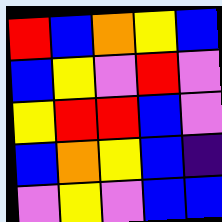[["red", "blue", "orange", "yellow", "blue"], ["blue", "yellow", "violet", "red", "violet"], ["yellow", "red", "red", "blue", "violet"], ["blue", "orange", "yellow", "blue", "indigo"], ["violet", "yellow", "violet", "blue", "blue"]]